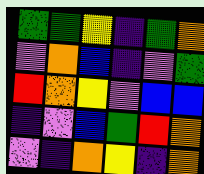[["green", "green", "yellow", "indigo", "green", "orange"], ["violet", "orange", "blue", "indigo", "violet", "green"], ["red", "orange", "yellow", "violet", "blue", "blue"], ["indigo", "violet", "blue", "green", "red", "orange"], ["violet", "indigo", "orange", "yellow", "indigo", "orange"]]